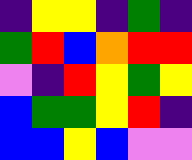[["indigo", "yellow", "yellow", "indigo", "green", "indigo"], ["green", "red", "blue", "orange", "red", "red"], ["violet", "indigo", "red", "yellow", "green", "yellow"], ["blue", "green", "green", "yellow", "red", "indigo"], ["blue", "blue", "yellow", "blue", "violet", "violet"]]